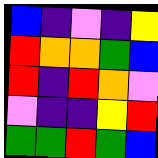[["blue", "indigo", "violet", "indigo", "yellow"], ["red", "orange", "orange", "green", "blue"], ["red", "indigo", "red", "orange", "violet"], ["violet", "indigo", "indigo", "yellow", "red"], ["green", "green", "red", "green", "blue"]]